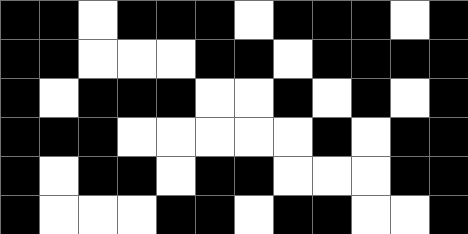[["black", "black", "white", "black", "black", "black", "white", "black", "black", "black", "white", "black"], ["black", "black", "white", "white", "white", "black", "black", "white", "black", "black", "black", "black"], ["black", "white", "black", "black", "black", "white", "white", "black", "white", "black", "white", "black"], ["black", "black", "black", "white", "white", "white", "white", "white", "black", "white", "black", "black"], ["black", "white", "black", "black", "white", "black", "black", "white", "white", "white", "black", "black"], ["black", "white", "white", "white", "black", "black", "white", "black", "black", "white", "white", "black"]]